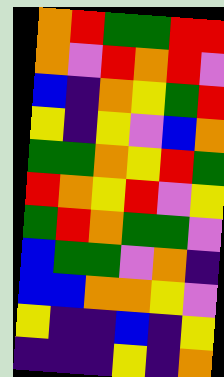[["orange", "red", "green", "green", "red", "red"], ["orange", "violet", "red", "orange", "red", "violet"], ["blue", "indigo", "orange", "yellow", "green", "red"], ["yellow", "indigo", "yellow", "violet", "blue", "orange"], ["green", "green", "orange", "yellow", "red", "green"], ["red", "orange", "yellow", "red", "violet", "yellow"], ["green", "red", "orange", "green", "green", "violet"], ["blue", "green", "green", "violet", "orange", "indigo"], ["blue", "blue", "orange", "orange", "yellow", "violet"], ["yellow", "indigo", "indigo", "blue", "indigo", "yellow"], ["indigo", "indigo", "indigo", "yellow", "indigo", "orange"]]